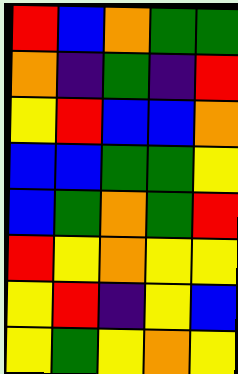[["red", "blue", "orange", "green", "green"], ["orange", "indigo", "green", "indigo", "red"], ["yellow", "red", "blue", "blue", "orange"], ["blue", "blue", "green", "green", "yellow"], ["blue", "green", "orange", "green", "red"], ["red", "yellow", "orange", "yellow", "yellow"], ["yellow", "red", "indigo", "yellow", "blue"], ["yellow", "green", "yellow", "orange", "yellow"]]